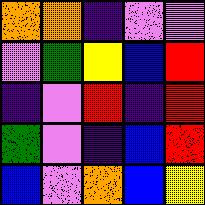[["orange", "orange", "indigo", "violet", "violet"], ["violet", "green", "yellow", "blue", "red"], ["indigo", "violet", "red", "indigo", "red"], ["green", "violet", "indigo", "blue", "red"], ["blue", "violet", "orange", "blue", "yellow"]]